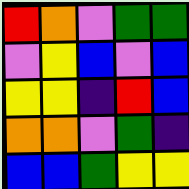[["red", "orange", "violet", "green", "green"], ["violet", "yellow", "blue", "violet", "blue"], ["yellow", "yellow", "indigo", "red", "blue"], ["orange", "orange", "violet", "green", "indigo"], ["blue", "blue", "green", "yellow", "yellow"]]